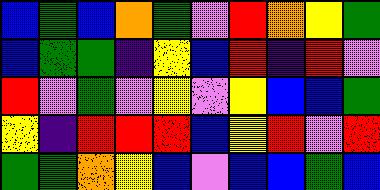[["blue", "green", "blue", "orange", "green", "violet", "red", "orange", "yellow", "green"], ["blue", "green", "green", "indigo", "yellow", "blue", "red", "indigo", "red", "violet"], ["red", "violet", "green", "violet", "yellow", "violet", "yellow", "blue", "blue", "green"], ["yellow", "indigo", "red", "red", "red", "blue", "yellow", "red", "violet", "red"], ["green", "green", "orange", "yellow", "blue", "violet", "blue", "blue", "green", "blue"]]